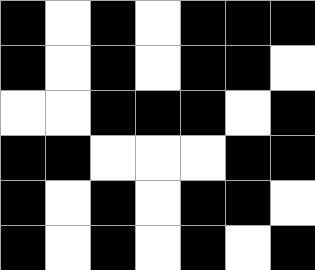[["black", "white", "black", "white", "black", "black", "black"], ["black", "white", "black", "white", "black", "black", "white"], ["white", "white", "black", "black", "black", "white", "black"], ["black", "black", "white", "white", "white", "black", "black"], ["black", "white", "black", "white", "black", "black", "white"], ["black", "white", "black", "white", "black", "white", "black"]]